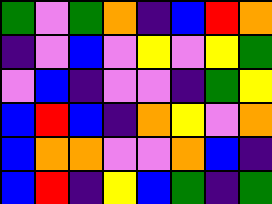[["green", "violet", "green", "orange", "indigo", "blue", "red", "orange"], ["indigo", "violet", "blue", "violet", "yellow", "violet", "yellow", "green"], ["violet", "blue", "indigo", "violet", "violet", "indigo", "green", "yellow"], ["blue", "red", "blue", "indigo", "orange", "yellow", "violet", "orange"], ["blue", "orange", "orange", "violet", "violet", "orange", "blue", "indigo"], ["blue", "red", "indigo", "yellow", "blue", "green", "indigo", "green"]]